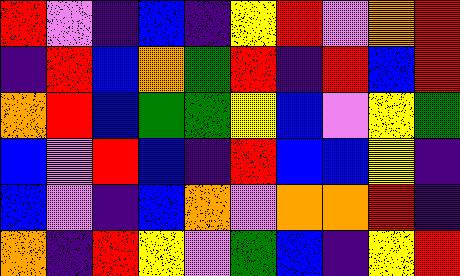[["red", "violet", "indigo", "blue", "indigo", "yellow", "red", "violet", "orange", "red"], ["indigo", "red", "blue", "orange", "green", "red", "indigo", "red", "blue", "red"], ["orange", "red", "blue", "green", "green", "yellow", "blue", "violet", "yellow", "green"], ["blue", "violet", "red", "blue", "indigo", "red", "blue", "blue", "yellow", "indigo"], ["blue", "violet", "indigo", "blue", "orange", "violet", "orange", "orange", "red", "indigo"], ["orange", "indigo", "red", "yellow", "violet", "green", "blue", "indigo", "yellow", "red"]]